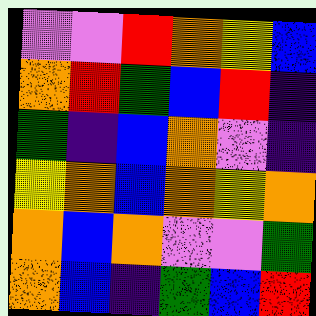[["violet", "violet", "red", "orange", "yellow", "blue"], ["orange", "red", "green", "blue", "red", "indigo"], ["green", "indigo", "blue", "orange", "violet", "indigo"], ["yellow", "orange", "blue", "orange", "yellow", "orange"], ["orange", "blue", "orange", "violet", "violet", "green"], ["orange", "blue", "indigo", "green", "blue", "red"]]